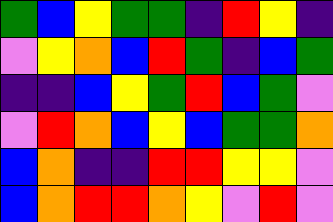[["green", "blue", "yellow", "green", "green", "indigo", "red", "yellow", "indigo"], ["violet", "yellow", "orange", "blue", "red", "green", "indigo", "blue", "green"], ["indigo", "indigo", "blue", "yellow", "green", "red", "blue", "green", "violet"], ["violet", "red", "orange", "blue", "yellow", "blue", "green", "green", "orange"], ["blue", "orange", "indigo", "indigo", "red", "red", "yellow", "yellow", "violet"], ["blue", "orange", "red", "red", "orange", "yellow", "violet", "red", "violet"]]